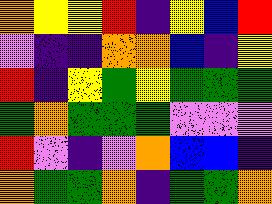[["orange", "yellow", "yellow", "red", "indigo", "yellow", "blue", "red"], ["violet", "indigo", "indigo", "orange", "orange", "blue", "indigo", "yellow"], ["red", "indigo", "yellow", "green", "yellow", "green", "green", "green"], ["green", "orange", "green", "green", "green", "violet", "violet", "violet"], ["red", "violet", "indigo", "violet", "orange", "blue", "blue", "indigo"], ["orange", "green", "green", "orange", "indigo", "green", "green", "orange"]]